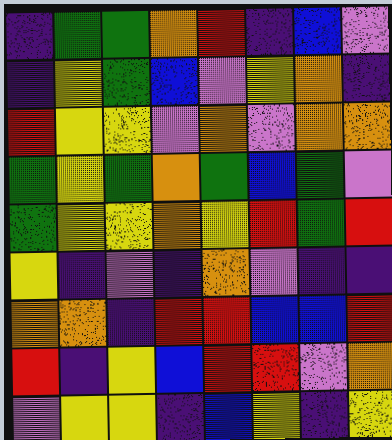[["indigo", "green", "green", "orange", "red", "indigo", "blue", "violet"], ["indigo", "yellow", "green", "blue", "violet", "yellow", "orange", "indigo"], ["red", "yellow", "yellow", "violet", "orange", "violet", "orange", "orange"], ["green", "yellow", "green", "orange", "green", "blue", "green", "violet"], ["green", "yellow", "yellow", "orange", "yellow", "red", "green", "red"], ["yellow", "indigo", "violet", "indigo", "orange", "violet", "indigo", "indigo"], ["orange", "orange", "indigo", "red", "red", "blue", "blue", "red"], ["red", "indigo", "yellow", "blue", "red", "red", "violet", "orange"], ["violet", "yellow", "yellow", "indigo", "blue", "yellow", "indigo", "yellow"]]